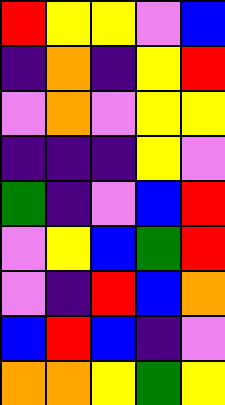[["red", "yellow", "yellow", "violet", "blue"], ["indigo", "orange", "indigo", "yellow", "red"], ["violet", "orange", "violet", "yellow", "yellow"], ["indigo", "indigo", "indigo", "yellow", "violet"], ["green", "indigo", "violet", "blue", "red"], ["violet", "yellow", "blue", "green", "red"], ["violet", "indigo", "red", "blue", "orange"], ["blue", "red", "blue", "indigo", "violet"], ["orange", "orange", "yellow", "green", "yellow"]]